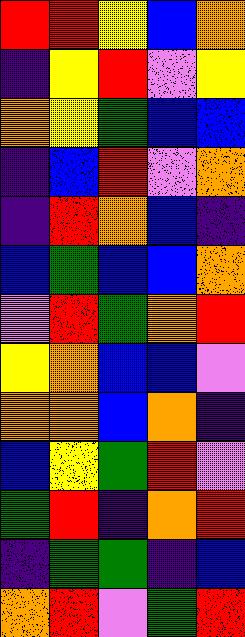[["red", "red", "yellow", "blue", "orange"], ["indigo", "yellow", "red", "violet", "yellow"], ["orange", "yellow", "green", "blue", "blue"], ["indigo", "blue", "red", "violet", "orange"], ["indigo", "red", "orange", "blue", "indigo"], ["blue", "green", "blue", "blue", "orange"], ["violet", "red", "green", "orange", "red"], ["yellow", "orange", "blue", "blue", "violet"], ["orange", "orange", "blue", "orange", "indigo"], ["blue", "yellow", "green", "red", "violet"], ["green", "red", "indigo", "orange", "red"], ["indigo", "green", "green", "indigo", "blue"], ["orange", "red", "violet", "green", "red"]]